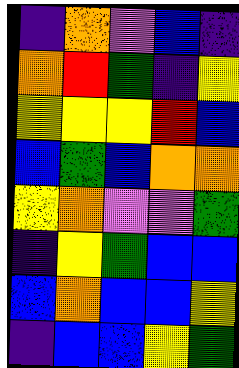[["indigo", "orange", "violet", "blue", "indigo"], ["orange", "red", "green", "indigo", "yellow"], ["yellow", "yellow", "yellow", "red", "blue"], ["blue", "green", "blue", "orange", "orange"], ["yellow", "orange", "violet", "violet", "green"], ["indigo", "yellow", "green", "blue", "blue"], ["blue", "orange", "blue", "blue", "yellow"], ["indigo", "blue", "blue", "yellow", "green"]]